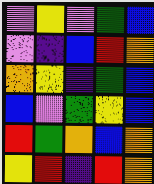[["violet", "yellow", "violet", "green", "blue"], ["violet", "indigo", "blue", "red", "orange"], ["orange", "yellow", "indigo", "green", "blue"], ["blue", "violet", "green", "yellow", "blue"], ["red", "green", "orange", "blue", "orange"], ["yellow", "red", "indigo", "red", "orange"]]